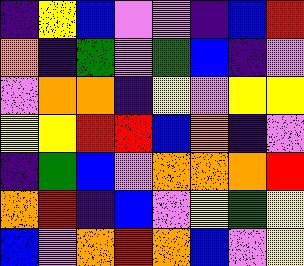[["indigo", "yellow", "blue", "violet", "violet", "indigo", "blue", "red"], ["orange", "indigo", "green", "violet", "green", "blue", "indigo", "violet"], ["violet", "orange", "orange", "indigo", "yellow", "violet", "yellow", "yellow"], ["yellow", "yellow", "red", "red", "blue", "orange", "indigo", "violet"], ["indigo", "green", "blue", "violet", "orange", "orange", "orange", "red"], ["orange", "red", "indigo", "blue", "violet", "yellow", "green", "yellow"], ["blue", "violet", "orange", "red", "orange", "blue", "violet", "yellow"]]